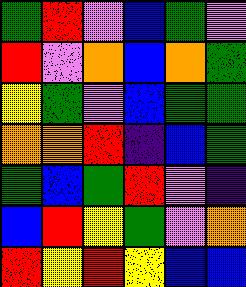[["green", "red", "violet", "blue", "green", "violet"], ["red", "violet", "orange", "blue", "orange", "green"], ["yellow", "green", "violet", "blue", "green", "green"], ["orange", "orange", "red", "indigo", "blue", "green"], ["green", "blue", "green", "red", "violet", "indigo"], ["blue", "red", "yellow", "green", "violet", "orange"], ["red", "yellow", "red", "yellow", "blue", "blue"]]